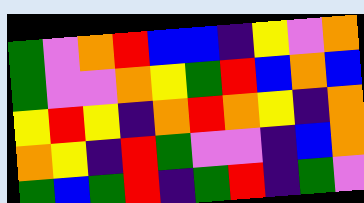[["green", "violet", "orange", "red", "blue", "blue", "indigo", "yellow", "violet", "orange"], ["green", "violet", "violet", "orange", "yellow", "green", "red", "blue", "orange", "blue"], ["yellow", "red", "yellow", "indigo", "orange", "red", "orange", "yellow", "indigo", "orange"], ["orange", "yellow", "indigo", "red", "green", "violet", "violet", "indigo", "blue", "orange"], ["green", "blue", "green", "red", "indigo", "green", "red", "indigo", "green", "violet"]]